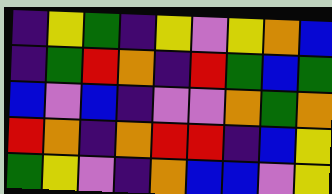[["indigo", "yellow", "green", "indigo", "yellow", "violet", "yellow", "orange", "blue"], ["indigo", "green", "red", "orange", "indigo", "red", "green", "blue", "green"], ["blue", "violet", "blue", "indigo", "violet", "violet", "orange", "green", "orange"], ["red", "orange", "indigo", "orange", "red", "red", "indigo", "blue", "yellow"], ["green", "yellow", "violet", "indigo", "orange", "blue", "blue", "violet", "yellow"]]